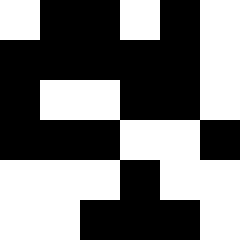[["white", "black", "black", "white", "black", "white"], ["black", "black", "black", "black", "black", "white"], ["black", "white", "white", "black", "black", "white"], ["black", "black", "black", "white", "white", "black"], ["white", "white", "white", "black", "white", "white"], ["white", "white", "black", "black", "black", "white"]]